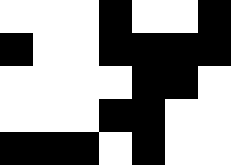[["white", "white", "white", "black", "white", "white", "black"], ["black", "white", "white", "black", "black", "black", "black"], ["white", "white", "white", "white", "black", "black", "white"], ["white", "white", "white", "black", "black", "white", "white"], ["black", "black", "black", "white", "black", "white", "white"]]